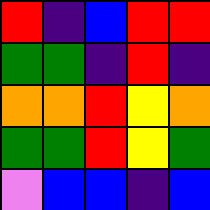[["red", "indigo", "blue", "red", "red"], ["green", "green", "indigo", "red", "indigo"], ["orange", "orange", "red", "yellow", "orange"], ["green", "green", "red", "yellow", "green"], ["violet", "blue", "blue", "indigo", "blue"]]